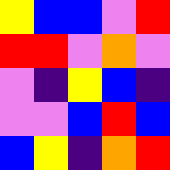[["yellow", "blue", "blue", "violet", "red"], ["red", "red", "violet", "orange", "violet"], ["violet", "indigo", "yellow", "blue", "indigo"], ["violet", "violet", "blue", "red", "blue"], ["blue", "yellow", "indigo", "orange", "red"]]